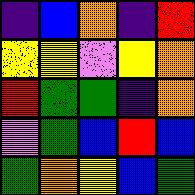[["indigo", "blue", "orange", "indigo", "red"], ["yellow", "yellow", "violet", "yellow", "orange"], ["red", "green", "green", "indigo", "orange"], ["violet", "green", "blue", "red", "blue"], ["green", "orange", "yellow", "blue", "green"]]